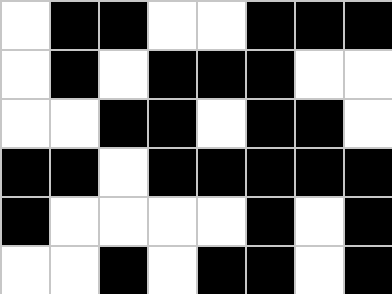[["white", "black", "black", "white", "white", "black", "black", "black"], ["white", "black", "white", "black", "black", "black", "white", "white"], ["white", "white", "black", "black", "white", "black", "black", "white"], ["black", "black", "white", "black", "black", "black", "black", "black"], ["black", "white", "white", "white", "white", "black", "white", "black"], ["white", "white", "black", "white", "black", "black", "white", "black"]]